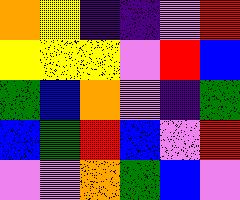[["orange", "yellow", "indigo", "indigo", "violet", "red"], ["yellow", "yellow", "yellow", "violet", "red", "blue"], ["green", "blue", "orange", "violet", "indigo", "green"], ["blue", "green", "red", "blue", "violet", "red"], ["violet", "violet", "orange", "green", "blue", "violet"]]